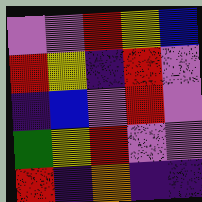[["violet", "violet", "red", "yellow", "blue"], ["red", "yellow", "indigo", "red", "violet"], ["indigo", "blue", "violet", "red", "violet"], ["green", "yellow", "red", "violet", "violet"], ["red", "indigo", "orange", "indigo", "indigo"]]